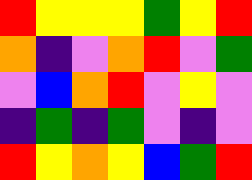[["red", "yellow", "yellow", "yellow", "green", "yellow", "red"], ["orange", "indigo", "violet", "orange", "red", "violet", "green"], ["violet", "blue", "orange", "red", "violet", "yellow", "violet"], ["indigo", "green", "indigo", "green", "violet", "indigo", "violet"], ["red", "yellow", "orange", "yellow", "blue", "green", "red"]]